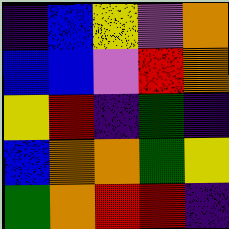[["indigo", "blue", "yellow", "violet", "orange"], ["blue", "blue", "violet", "red", "orange"], ["yellow", "red", "indigo", "green", "indigo"], ["blue", "orange", "orange", "green", "yellow"], ["green", "orange", "red", "red", "indigo"]]